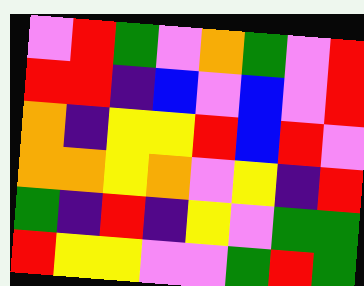[["violet", "red", "green", "violet", "orange", "green", "violet", "red"], ["red", "red", "indigo", "blue", "violet", "blue", "violet", "red"], ["orange", "indigo", "yellow", "yellow", "red", "blue", "red", "violet"], ["orange", "orange", "yellow", "orange", "violet", "yellow", "indigo", "red"], ["green", "indigo", "red", "indigo", "yellow", "violet", "green", "green"], ["red", "yellow", "yellow", "violet", "violet", "green", "red", "green"]]